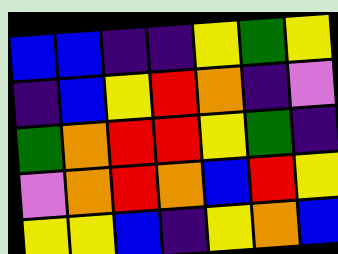[["blue", "blue", "indigo", "indigo", "yellow", "green", "yellow"], ["indigo", "blue", "yellow", "red", "orange", "indigo", "violet"], ["green", "orange", "red", "red", "yellow", "green", "indigo"], ["violet", "orange", "red", "orange", "blue", "red", "yellow"], ["yellow", "yellow", "blue", "indigo", "yellow", "orange", "blue"]]